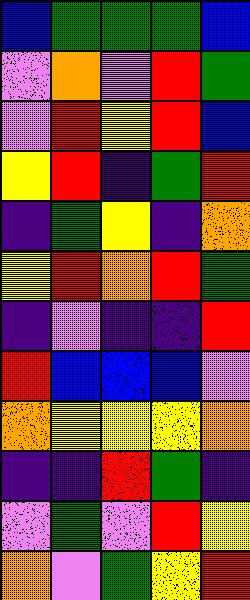[["blue", "green", "green", "green", "blue"], ["violet", "orange", "violet", "red", "green"], ["violet", "red", "yellow", "red", "blue"], ["yellow", "red", "indigo", "green", "red"], ["indigo", "green", "yellow", "indigo", "orange"], ["yellow", "red", "orange", "red", "green"], ["indigo", "violet", "indigo", "indigo", "red"], ["red", "blue", "blue", "blue", "violet"], ["orange", "yellow", "yellow", "yellow", "orange"], ["indigo", "indigo", "red", "green", "indigo"], ["violet", "green", "violet", "red", "yellow"], ["orange", "violet", "green", "yellow", "red"]]